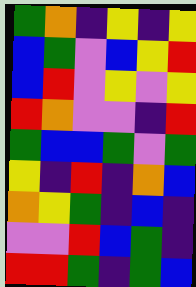[["green", "orange", "indigo", "yellow", "indigo", "yellow"], ["blue", "green", "violet", "blue", "yellow", "red"], ["blue", "red", "violet", "yellow", "violet", "yellow"], ["red", "orange", "violet", "violet", "indigo", "red"], ["green", "blue", "blue", "green", "violet", "green"], ["yellow", "indigo", "red", "indigo", "orange", "blue"], ["orange", "yellow", "green", "indigo", "blue", "indigo"], ["violet", "violet", "red", "blue", "green", "indigo"], ["red", "red", "green", "indigo", "green", "blue"]]